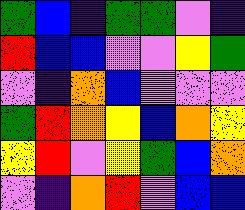[["green", "blue", "indigo", "green", "green", "violet", "indigo"], ["red", "blue", "blue", "violet", "violet", "yellow", "green"], ["violet", "indigo", "orange", "blue", "violet", "violet", "violet"], ["green", "red", "orange", "yellow", "blue", "orange", "yellow"], ["yellow", "red", "violet", "yellow", "green", "blue", "orange"], ["violet", "indigo", "orange", "red", "violet", "blue", "blue"]]